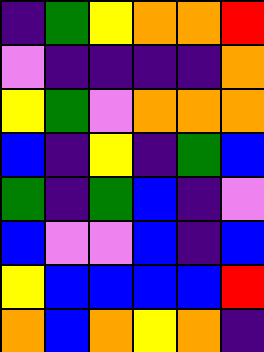[["indigo", "green", "yellow", "orange", "orange", "red"], ["violet", "indigo", "indigo", "indigo", "indigo", "orange"], ["yellow", "green", "violet", "orange", "orange", "orange"], ["blue", "indigo", "yellow", "indigo", "green", "blue"], ["green", "indigo", "green", "blue", "indigo", "violet"], ["blue", "violet", "violet", "blue", "indigo", "blue"], ["yellow", "blue", "blue", "blue", "blue", "red"], ["orange", "blue", "orange", "yellow", "orange", "indigo"]]